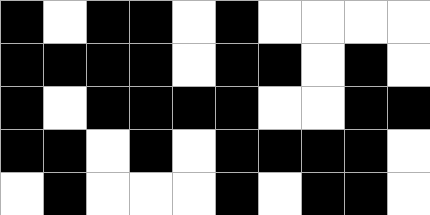[["black", "white", "black", "black", "white", "black", "white", "white", "white", "white"], ["black", "black", "black", "black", "white", "black", "black", "white", "black", "white"], ["black", "white", "black", "black", "black", "black", "white", "white", "black", "black"], ["black", "black", "white", "black", "white", "black", "black", "black", "black", "white"], ["white", "black", "white", "white", "white", "black", "white", "black", "black", "white"]]